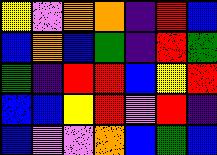[["yellow", "violet", "orange", "orange", "indigo", "red", "blue"], ["blue", "orange", "blue", "green", "indigo", "red", "green"], ["green", "indigo", "red", "red", "blue", "yellow", "red"], ["blue", "blue", "yellow", "red", "violet", "red", "indigo"], ["blue", "violet", "violet", "orange", "blue", "green", "blue"]]